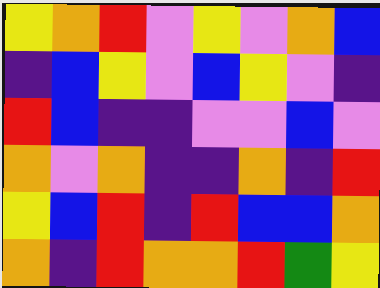[["yellow", "orange", "red", "violet", "yellow", "violet", "orange", "blue"], ["indigo", "blue", "yellow", "violet", "blue", "yellow", "violet", "indigo"], ["red", "blue", "indigo", "indigo", "violet", "violet", "blue", "violet"], ["orange", "violet", "orange", "indigo", "indigo", "orange", "indigo", "red"], ["yellow", "blue", "red", "indigo", "red", "blue", "blue", "orange"], ["orange", "indigo", "red", "orange", "orange", "red", "green", "yellow"]]